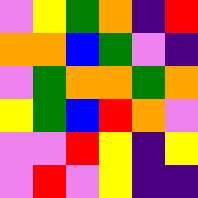[["violet", "yellow", "green", "orange", "indigo", "red"], ["orange", "orange", "blue", "green", "violet", "indigo"], ["violet", "green", "orange", "orange", "green", "orange"], ["yellow", "green", "blue", "red", "orange", "violet"], ["violet", "violet", "red", "yellow", "indigo", "yellow"], ["violet", "red", "violet", "yellow", "indigo", "indigo"]]